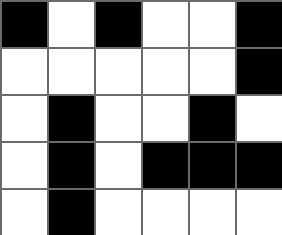[["black", "white", "black", "white", "white", "black"], ["white", "white", "white", "white", "white", "black"], ["white", "black", "white", "white", "black", "white"], ["white", "black", "white", "black", "black", "black"], ["white", "black", "white", "white", "white", "white"]]